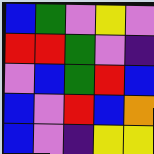[["blue", "green", "violet", "yellow", "violet"], ["red", "red", "green", "violet", "indigo"], ["violet", "blue", "green", "red", "blue"], ["blue", "violet", "red", "blue", "orange"], ["blue", "violet", "indigo", "yellow", "yellow"]]